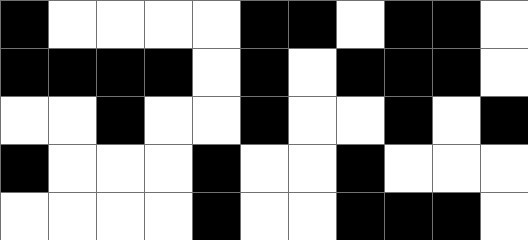[["black", "white", "white", "white", "white", "black", "black", "white", "black", "black", "white"], ["black", "black", "black", "black", "white", "black", "white", "black", "black", "black", "white"], ["white", "white", "black", "white", "white", "black", "white", "white", "black", "white", "black"], ["black", "white", "white", "white", "black", "white", "white", "black", "white", "white", "white"], ["white", "white", "white", "white", "black", "white", "white", "black", "black", "black", "white"]]